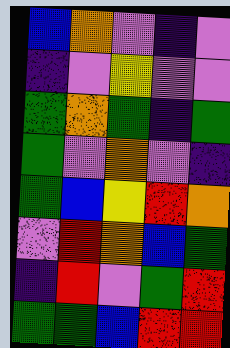[["blue", "orange", "violet", "indigo", "violet"], ["indigo", "violet", "yellow", "violet", "violet"], ["green", "orange", "green", "indigo", "green"], ["green", "violet", "orange", "violet", "indigo"], ["green", "blue", "yellow", "red", "orange"], ["violet", "red", "orange", "blue", "green"], ["indigo", "red", "violet", "green", "red"], ["green", "green", "blue", "red", "red"]]